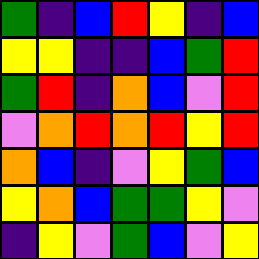[["green", "indigo", "blue", "red", "yellow", "indigo", "blue"], ["yellow", "yellow", "indigo", "indigo", "blue", "green", "red"], ["green", "red", "indigo", "orange", "blue", "violet", "red"], ["violet", "orange", "red", "orange", "red", "yellow", "red"], ["orange", "blue", "indigo", "violet", "yellow", "green", "blue"], ["yellow", "orange", "blue", "green", "green", "yellow", "violet"], ["indigo", "yellow", "violet", "green", "blue", "violet", "yellow"]]